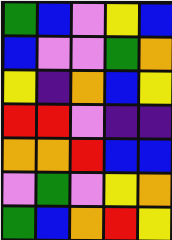[["green", "blue", "violet", "yellow", "blue"], ["blue", "violet", "violet", "green", "orange"], ["yellow", "indigo", "orange", "blue", "yellow"], ["red", "red", "violet", "indigo", "indigo"], ["orange", "orange", "red", "blue", "blue"], ["violet", "green", "violet", "yellow", "orange"], ["green", "blue", "orange", "red", "yellow"]]